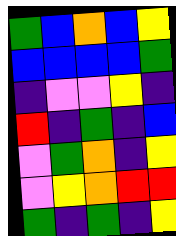[["green", "blue", "orange", "blue", "yellow"], ["blue", "blue", "blue", "blue", "green"], ["indigo", "violet", "violet", "yellow", "indigo"], ["red", "indigo", "green", "indigo", "blue"], ["violet", "green", "orange", "indigo", "yellow"], ["violet", "yellow", "orange", "red", "red"], ["green", "indigo", "green", "indigo", "yellow"]]